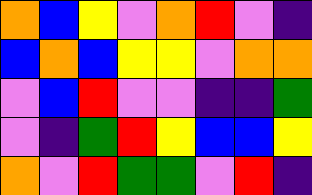[["orange", "blue", "yellow", "violet", "orange", "red", "violet", "indigo"], ["blue", "orange", "blue", "yellow", "yellow", "violet", "orange", "orange"], ["violet", "blue", "red", "violet", "violet", "indigo", "indigo", "green"], ["violet", "indigo", "green", "red", "yellow", "blue", "blue", "yellow"], ["orange", "violet", "red", "green", "green", "violet", "red", "indigo"]]